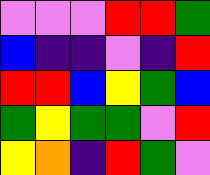[["violet", "violet", "violet", "red", "red", "green"], ["blue", "indigo", "indigo", "violet", "indigo", "red"], ["red", "red", "blue", "yellow", "green", "blue"], ["green", "yellow", "green", "green", "violet", "red"], ["yellow", "orange", "indigo", "red", "green", "violet"]]